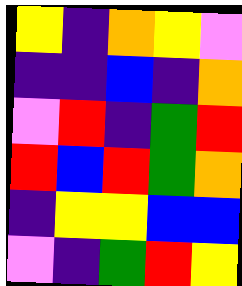[["yellow", "indigo", "orange", "yellow", "violet"], ["indigo", "indigo", "blue", "indigo", "orange"], ["violet", "red", "indigo", "green", "red"], ["red", "blue", "red", "green", "orange"], ["indigo", "yellow", "yellow", "blue", "blue"], ["violet", "indigo", "green", "red", "yellow"]]